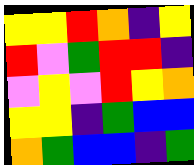[["yellow", "yellow", "red", "orange", "indigo", "yellow"], ["red", "violet", "green", "red", "red", "indigo"], ["violet", "yellow", "violet", "red", "yellow", "orange"], ["yellow", "yellow", "indigo", "green", "blue", "blue"], ["orange", "green", "blue", "blue", "indigo", "green"]]